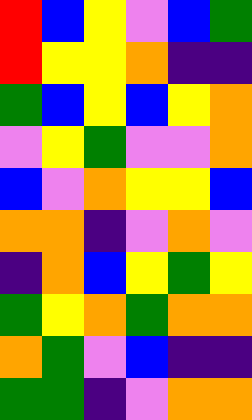[["red", "blue", "yellow", "violet", "blue", "green"], ["red", "yellow", "yellow", "orange", "indigo", "indigo"], ["green", "blue", "yellow", "blue", "yellow", "orange"], ["violet", "yellow", "green", "violet", "violet", "orange"], ["blue", "violet", "orange", "yellow", "yellow", "blue"], ["orange", "orange", "indigo", "violet", "orange", "violet"], ["indigo", "orange", "blue", "yellow", "green", "yellow"], ["green", "yellow", "orange", "green", "orange", "orange"], ["orange", "green", "violet", "blue", "indigo", "indigo"], ["green", "green", "indigo", "violet", "orange", "orange"]]